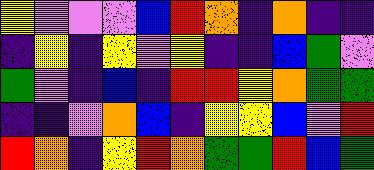[["yellow", "violet", "violet", "violet", "blue", "red", "orange", "indigo", "orange", "indigo", "indigo"], ["indigo", "yellow", "indigo", "yellow", "violet", "yellow", "indigo", "indigo", "blue", "green", "violet"], ["green", "violet", "indigo", "blue", "indigo", "red", "red", "yellow", "orange", "green", "green"], ["indigo", "indigo", "violet", "orange", "blue", "indigo", "yellow", "yellow", "blue", "violet", "red"], ["red", "orange", "indigo", "yellow", "red", "orange", "green", "green", "red", "blue", "green"]]